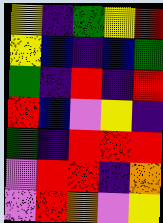[["yellow", "indigo", "green", "yellow", "red"], ["yellow", "blue", "indigo", "blue", "green"], ["green", "indigo", "red", "indigo", "red"], ["red", "blue", "violet", "yellow", "indigo"], ["green", "indigo", "red", "red", "red"], ["violet", "red", "red", "indigo", "orange"], ["violet", "red", "orange", "violet", "yellow"]]